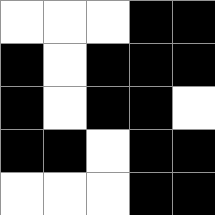[["white", "white", "white", "black", "black"], ["black", "white", "black", "black", "black"], ["black", "white", "black", "black", "white"], ["black", "black", "white", "black", "black"], ["white", "white", "white", "black", "black"]]